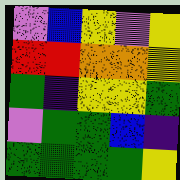[["violet", "blue", "yellow", "violet", "yellow"], ["red", "red", "orange", "orange", "yellow"], ["green", "indigo", "yellow", "yellow", "green"], ["violet", "green", "green", "blue", "indigo"], ["green", "green", "green", "green", "yellow"]]